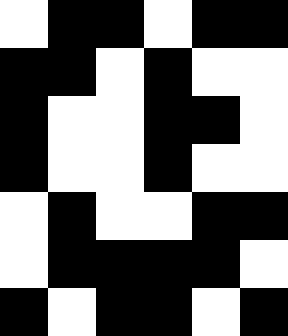[["white", "black", "black", "white", "black", "black"], ["black", "black", "white", "black", "white", "white"], ["black", "white", "white", "black", "black", "white"], ["black", "white", "white", "black", "white", "white"], ["white", "black", "white", "white", "black", "black"], ["white", "black", "black", "black", "black", "white"], ["black", "white", "black", "black", "white", "black"]]